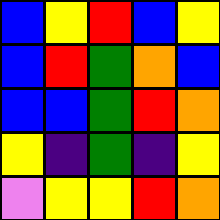[["blue", "yellow", "red", "blue", "yellow"], ["blue", "red", "green", "orange", "blue"], ["blue", "blue", "green", "red", "orange"], ["yellow", "indigo", "green", "indigo", "yellow"], ["violet", "yellow", "yellow", "red", "orange"]]